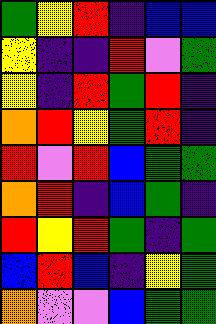[["green", "yellow", "red", "indigo", "blue", "blue"], ["yellow", "indigo", "indigo", "red", "violet", "green"], ["yellow", "indigo", "red", "green", "red", "indigo"], ["orange", "red", "yellow", "green", "red", "indigo"], ["red", "violet", "red", "blue", "green", "green"], ["orange", "red", "indigo", "blue", "green", "indigo"], ["red", "yellow", "red", "green", "indigo", "green"], ["blue", "red", "blue", "indigo", "yellow", "green"], ["orange", "violet", "violet", "blue", "green", "green"]]